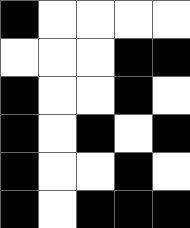[["black", "white", "white", "white", "white"], ["white", "white", "white", "black", "black"], ["black", "white", "white", "black", "white"], ["black", "white", "black", "white", "black"], ["black", "white", "white", "black", "white"], ["black", "white", "black", "black", "black"]]